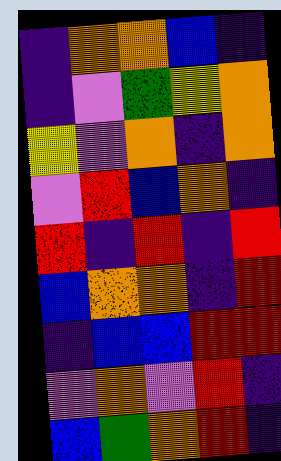[["indigo", "orange", "orange", "blue", "indigo"], ["indigo", "violet", "green", "yellow", "orange"], ["yellow", "violet", "orange", "indigo", "orange"], ["violet", "red", "blue", "orange", "indigo"], ["red", "indigo", "red", "indigo", "red"], ["blue", "orange", "orange", "indigo", "red"], ["indigo", "blue", "blue", "red", "red"], ["violet", "orange", "violet", "red", "indigo"], ["blue", "green", "orange", "red", "indigo"]]